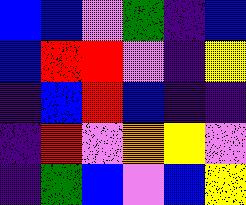[["blue", "blue", "violet", "green", "indigo", "blue"], ["blue", "red", "red", "violet", "indigo", "yellow"], ["indigo", "blue", "red", "blue", "indigo", "indigo"], ["indigo", "red", "violet", "orange", "yellow", "violet"], ["indigo", "green", "blue", "violet", "blue", "yellow"]]